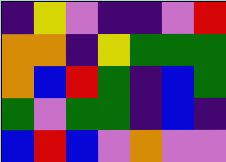[["indigo", "yellow", "violet", "indigo", "indigo", "violet", "red"], ["orange", "orange", "indigo", "yellow", "green", "green", "green"], ["orange", "blue", "red", "green", "indigo", "blue", "green"], ["green", "violet", "green", "green", "indigo", "blue", "indigo"], ["blue", "red", "blue", "violet", "orange", "violet", "violet"]]